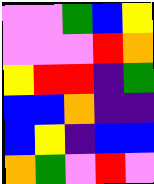[["violet", "violet", "green", "blue", "yellow"], ["violet", "violet", "violet", "red", "orange"], ["yellow", "red", "red", "indigo", "green"], ["blue", "blue", "orange", "indigo", "indigo"], ["blue", "yellow", "indigo", "blue", "blue"], ["orange", "green", "violet", "red", "violet"]]